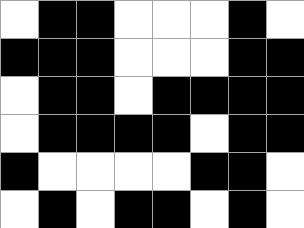[["white", "black", "black", "white", "white", "white", "black", "white"], ["black", "black", "black", "white", "white", "white", "black", "black"], ["white", "black", "black", "white", "black", "black", "black", "black"], ["white", "black", "black", "black", "black", "white", "black", "black"], ["black", "white", "white", "white", "white", "black", "black", "white"], ["white", "black", "white", "black", "black", "white", "black", "white"]]